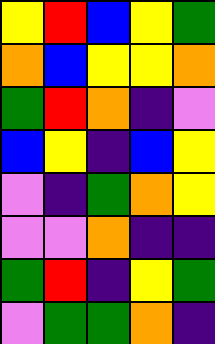[["yellow", "red", "blue", "yellow", "green"], ["orange", "blue", "yellow", "yellow", "orange"], ["green", "red", "orange", "indigo", "violet"], ["blue", "yellow", "indigo", "blue", "yellow"], ["violet", "indigo", "green", "orange", "yellow"], ["violet", "violet", "orange", "indigo", "indigo"], ["green", "red", "indigo", "yellow", "green"], ["violet", "green", "green", "orange", "indigo"]]